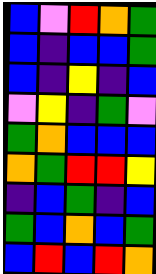[["blue", "violet", "red", "orange", "green"], ["blue", "indigo", "blue", "blue", "green"], ["blue", "indigo", "yellow", "indigo", "blue"], ["violet", "yellow", "indigo", "green", "violet"], ["green", "orange", "blue", "blue", "blue"], ["orange", "green", "red", "red", "yellow"], ["indigo", "blue", "green", "indigo", "blue"], ["green", "blue", "orange", "blue", "green"], ["blue", "red", "blue", "red", "orange"]]